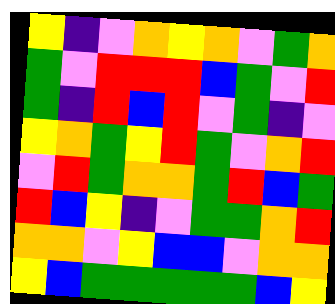[["yellow", "indigo", "violet", "orange", "yellow", "orange", "violet", "green", "orange"], ["green", "violet", "red", "red", "red", "blue", "green", "violet", "red"], ["green", "indigo", "red", "blue", "red", "violet", "green", "indigo", "violet"], ["yellow", "orange", "green", "yellow", "red", "green", "violet", "orange", "red"], ["violet", "red", "green", "orange", "orange", "green", "red", "blue", "green"], ["red", "blue", "yellow", "indigo", "violet", "green", "green", "orange", "red"], ["orange", "orange", "violet", "yellow", "blue", "blue", "violet", "orange", "orange"], ["yellow", "blue", "green", "green", "green", "green", "green", "blue", "yellow"]]